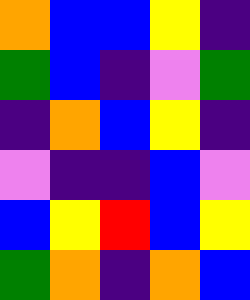[["orange", "blue", "blue", "yellow", "indigo"], ["green", "blue", "indigo", "violet", "green"], ["indigo", "orange", "blue", "yellow", "indigo"], ["violet", "indigo", "indigo", "blue", "violet"], ["blue", "yellow", "red", "blue", "yellow"], ["green", "orange", "indigo", "orange", "blue"]]